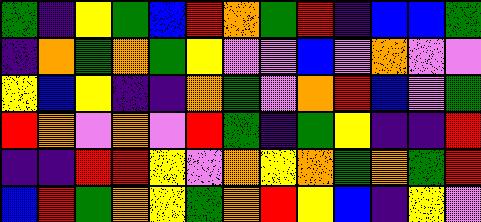[["green", "indigo", "yellow", "green", "blue", "red", "orange", "green", "red", "indigo", "blue", "blue", "green"], ["indigo", "orange", "green", "orange", "green", "yellow", "violet", "violet", "blue", "violet", "orange", "violet", "violet"], ["yellow", "blue", "yellow", "indigo", "indigo", "orange", "green", "violet", "orange", "red", "blue", "violet", "green"], ["red", "orange", "violet", "orange", "violet", "red", "green", "indigo", "green", "yellow", "indigo", "indigo", "red"], ["indigo", "indigo", "red", "red", "yellow", "violet", "orange", "yellow", "orange", "green", "orange", "green", "red"], ["blue", "red", "green", "orange", "yellow", "green", "orange", "red", "yellow", "blue", "indigo", "yellow", "violet"]]